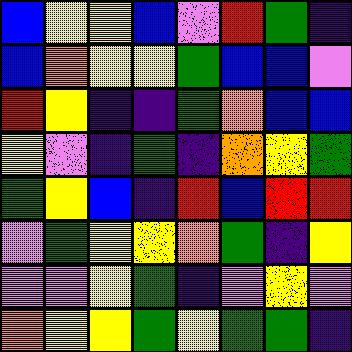[["blue", "yellow", "yellow", "blue", "violet", "red", "green", "indigo"], ["blue", "orange", "yellow", "yellow", "green", "blue", "blue", "violet"], ["red", "yellow", "indigo", "indigo", "green", "orange", "blue", "blue"], ["yellow", "violet", "indigo", "green", "indigo", "orange", "yellow", "green"], ["green", "yellow", "blue", "indigo", "red", "blue", "red", "red"], ["violet", "green", "yellow", "yellow", "orange", "green", "indigo", "yellow"], ["violet", "violet", "yellow", "green", "indigo", "violet", "yellow", "violet"], ["orange", "yellow", "yellow", "green", "yellow", "green", "green", "indigo"]]